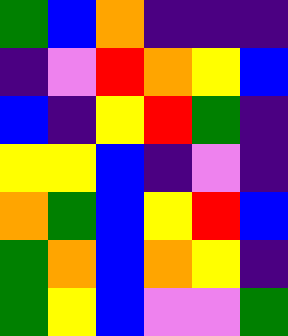[["green", "blue", "orange", "indigo", "indigo", "indigo"], ["indigo", "violet", "red", "orange", "yellow", "blue"], ["blue", "indigo", "yellow", "red", "green", "indigo"], ["yellow", "yellow", "blue", "indigo", "violet", "indigo"], ["orange", "green", "blue", "yellow", "red", "blue"], ["green", "orange", "blue", "orange", "yellow", "indigo"], ["green", "yellow", "blue", "violet", "violet", "green"]]